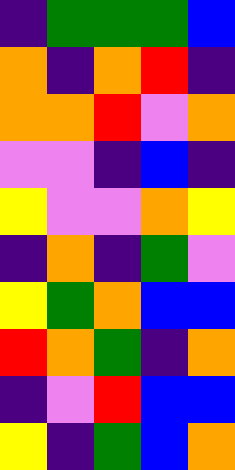[["indigo", "green", "green", "green", "blue"], ["orange", "indigo", "orange", "red", "indigo"], ["orange", "orange", "red", "violet", "orange"], ["violet", "violet", "indigo", "blue", "indigo"], ["yellow", "violet", "violet", "orange", "yellow"], ["indigo", "orange", "indigo", "green", "violet"], ["yellow", "green", "orange", "blue", "blue"], ["red", "orange", "green", "indigo", "orange"], ["indigo", "violet", "red", "blue", "blue"], ["yellow", "indigo", "green", "blue", "orange"]]